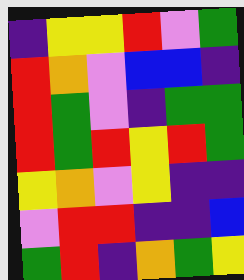[["indigo", "yellow", "yellow", "red", "violet", "green"], ["red", "orange", "violet", "blue", "blue", "indigo"], ["red", "green", "violet", "indigo", "green", "green"], ["red", "green", "red", "yellow", "red", "green"], ["yellow", "orange", "violet", "yellow", "indigo", "indigo"], ["violet", "red", "red", "indigo", "indigo", "blue"], ["green", "red", "indigo", "orange", "green", "yellow"]]